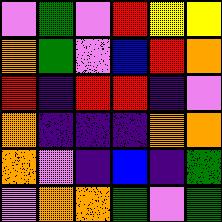[["violet", "green", "violet", "red", "yellow", "yellow"], ["orange", "green", "violet", "blue", "red", "orange"], ["red", "indigo", "red", "red", "indigo", "violet"], ["orange", "indigo", "indigo", "indigo", "orange", "orange"], ["orange", "violet", "indigo", "blue", "indigo", "green"], ["violet", "orange", "orange", "green", "violet", "green"]]